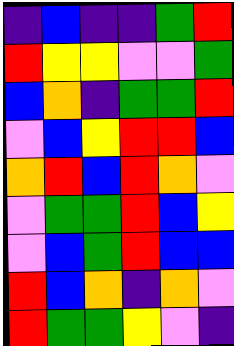[["indigo", "blue", "indigo", "indigo", "green", "red"], ["red", "yellow", "yellow", "violet", "violet", "green"], ["blue", "orange", "indigo", "green", "green", "red"], ["violet", "blue", "yellow", "red", "red", "blue"], ["orange", "red", "blue", "red", "orange", "violet"], ["violet", "green", "green", "red", "blue", "yellow"], ["violet", "blue", "green", "red", "blue", "blue"], ["red", "blue", "orange", "indigo", "orange", "violet"], ["red", "green", "green", "yellow", "violet", "indigo"]]